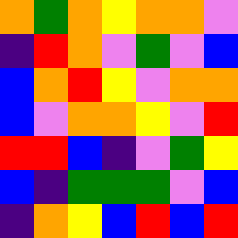[["orange", "green", "orange", "yellow", "orange", "orange", "violet"], ["indigo", "red", "orange", "violet", "green", "violet", "blue"], ["blue", "orange", "red", "yellow", "violet", "orange", "orange"], ["blue", "violet", "orange", "orange", "yellow", "violet", "red"], ["red", "red", "blue", "indigo", "violet", "green", "yellow"], ["blue", "indigo", "green", "green", "green", "violet", "blue"], ["indigo", "orange", "yellow", "blue", "red", "blue", "red"]]